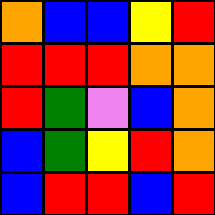[["orange", "blue", "blue", "yellow", "red"], ["red", "red", "red", "orange", "orange"], ["red", "green", "violet", "blue", "orange"], ["blue", "green", "yellow", "red", "orange"], ["blue", "red", "red", "blue", "red"]]